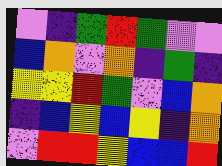[["violet", "indigo", "green", "red", "green", "violet", "violet"], ["blue", "orange", "violet", "orange", "indigo", "green", "indigo"], ["yellow", "yellow", "red", "green", "violet", "blue", "orange"], ["indigo", "blue", "yellow", "blue", "yellow", "indigo", "orange"], ["violet", "red", "red", "yellow", "blue", "blue", "red"]]